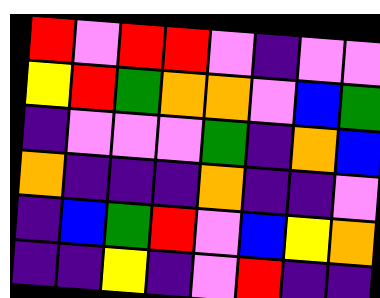[["red", "violet", "red", "red", "violet", "indigo", "violet", "violet"], ["yellow", "red", "green", "orange", "orange", "violet", "blue", "green"], ["indigo", "violet", "violet", "violet", "green", "indigo", "orange", "blue"], ["orange", "indigo", "indigo", "indigo", "orange", "indigo", "indigo", "violet"], ["indigo", "blue", "green", "red", "violet", "blue", "yellow", "orange"], ["indigo", "indigo", "yellow", "indigo", "violet", "red", "indigo", "indigo"]]